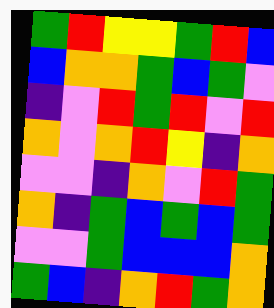[["green", "red", "yellow", "yellow", "green", "red", "blue"], ["blue", "orange", "orange", "green", "blue", "green", "violet"], ["indigo", "violet", "red", "green", "red", "violet", "red"], ["orange", "violet", "orange", "red", "yellow", "indigo", "orange"], ["violet", "violet", "indigo", "orange", "violet", "red", "green"], ["orange", "indigo", "green", "blue", "green", "blue", "green"], ["violet", "violet", "green", "blue", "blue", "blue", "orange"], ["green", "blue", "indigo", "orange", "red", "green", "orange"]]